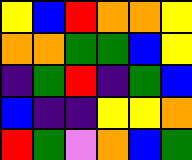[["yellow", "blue", "red", "orange", "orange", "yellow"], ["orange", "orange", "green", "green", "blue", "yellow"], ["indigo", "green", "red", "indigo", "green", "blue"], ["blue", "indigo", "indigo", "yellow", "yellow", "orange"], ["red", "green", "violet", "orange", "blue", "green"]]